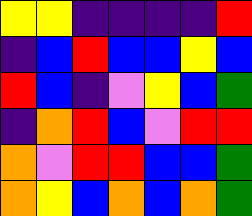[["yellow", "yellow", "indigo", "indigo", "indigo", "indigo", "red"], ["indigo", "blue", "red", "blue", "blue", "yellow", "blue"], ["red", "blue", "indigo", "violet", "yellow", "blue", "green"], ["indigo", "orange", "red", "blue", "violet", "red", "red"], ["orange", "violet", "red", "red", "blue", "blue", "green"], ["orange", "yellow", "blue", "orange", "blue", "orange", "green"]]